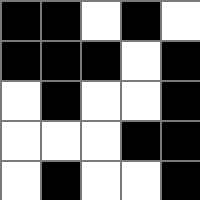[["black", "black", "white", "black", "white"], ["black", "black", "black", "white", "black"], ["white", "black", "white", "white", "black"], ["white", "white", "white", "black", "black"], ["white", "black", "white", "white", "black"]]